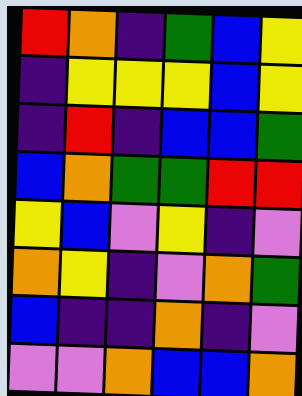[["red", "orange", "indigo", "green", "blue", "yellow"], ["indigo", "yellow", "yellow", "yellow", "blue", "yellow"], ["indigo", "red", "indigo", "blue", "blue", "green"], ["blue", "orange", "green", "green", "red", "red"], ["yellow", "blue", "violet", "yellow", "indigo", "violet"], ["orange", "yellow", "indigo", "violet", "orange", "green"], ["blue", "indigo", "indigo", "orange", "indigo", "violet"], ["violet", "violet", "orange", "blue", "blue", "orange"]]